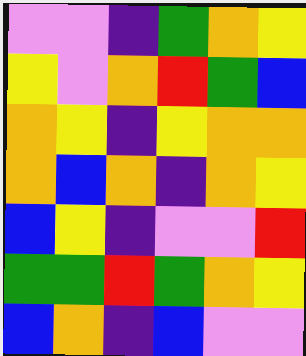[["violet", "violet", "indigo", "green", "orange", "yellow"], ["yellow", "violet", "orange", "red", "green", "blue"], ["orange", "yellow", "indigo", "yellow", "orange", "orange"], ["orange", "blue", "orange", "indigo", "orange", "yellow"], ["blue", "yellow", "indigo", "violet", "violet", "red"], ["green", "green", "red", "green", "orange", "yellow"], ["blue", "orange", "indigo", "blue", "violet", "violet"]]